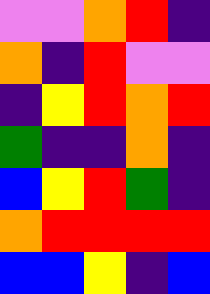[["violet", "violet", "orange", "red", "indigo"], ["orange", "indigo", "red", "violet", "violet"], ["indigo", "yellow", "red", "orange", "red"], ["green", "indigo", "indigo", "orange", "indigo"], ["blue", "yellow", "red", "green", "indigo"], ["orange", "red", "red", "red", "red"], ["blue", "blue", "yellow", "indigo", "blue"]]